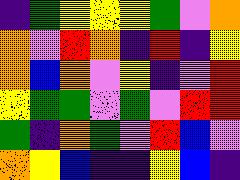[["indigo", "green", "yellow", "yellow", "yellow", "green", "violet", "orange"], ["orange", "violet", "red", "orange", "indigo", "red", "indigo", "yellow"], ["orange", "blue", "orange", "violet", "yellow", "indigo", "violet", "red"], ["yellow", "green", "green", "violet", "green", "violet", "red", "red"], ["green", "indigo", "orange", "green", "violet", "red", "blue", "violet"], ["orange", "yellow", "blue", "indigo", "indigo", "yellow", "blue", "indigo"]]